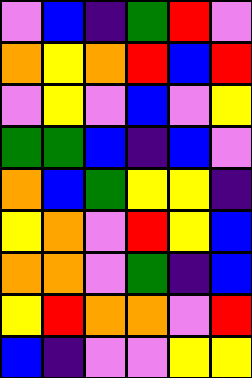[["violet", "blue", "indigo", "green", "red", "violet"], ["orange", "yellow", "orange", "red", "blue", "red"], ["violet", "yellow", "violet", "blue", "violet", "yellow"], ["green", "green", "blue", "indigo", "blue", "violet"], ["orange", "blue", "green", "yellow", "yellow", "indigo"], ["yellow", "orange", "violet", "red", "yellow", "blue"], ["orange", "orange", "violet", "green", "indigo", "blue"], ["yellow", "red", "orange", "orange", "violet", "red"], ["blue", "indigo", "violet", "violet", "yellow", "yellow"]]